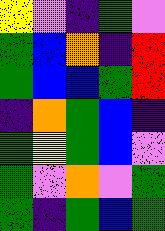[["yellow", "violet", "indigo", "green", "violet"], ["green", "blue", "orange", "indigo", "red"], ["green", "blue", "blue", "green", "red"], ["indigo", "orange", "green", "blue", "indigo"], ["green", "yellow", "green", "blue", "violet"], ["green", "violet", "orange", "violet", "green"], ["green", "indigo", "green", "blue", "green"]]